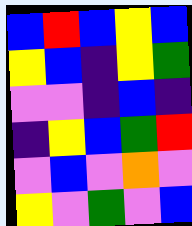[["blue", "red", "blue", "yellow", "blue"], ["yellow", "blue", "indigo", "yellow", "green"], ["violet", "violet", "indigo", "blue", "indigo"], ["indigo", "yellow", "blue", "green", "red"], ["violet", "blue", "violet", "orange", "violet"], ["yellow", "violet", "green", "violet", "blue"]]